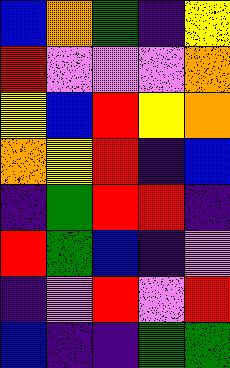[["blue", "orange", "green", "indigo", "yellow"], ["red", "violet", "violet", "violet", "orange"], ["yellow", "blue", "red", "yellow", "orange"], ["orange", "yellow", "red", "indigo", "blue"], ["indigo", "green", "red", "red", "indigo"], ["red", "green", "blue", "indigo", "violet"], ["indigo", "violet", "red", "violet", "red"], ["blue", "indigo", "indigo", "green", "green"]]